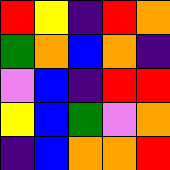[["red", "yellow", "indigo", "red", "orange"], ["green", "orange", "blue", "orange", "indigo"], ["violet", "blue", "indigo", "red", "red"], ["yellow", "blue", "green", "violet", "orange"], ["indigo", "blue", "orange", "orange", "red"]]